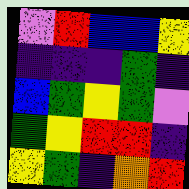[["violet", "red", "blue", "blue", "yellow"], ["indigo", "indigo", "indigo", "green", "indigo"], ["blue", "green", "yellow", "green", "violet"], ["green", "yellow", "red", "red", "indigo"], ["yellow", "green", "indigo", "orange", "red"]]